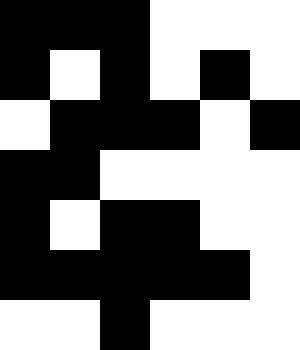[["black", "black", "black", "white", "white", "white"], ["black", "white", "black", "white", "black", "white"], ["white", "black", "black", "black", "white", "black"], ["black", "black", "white", "white", "white", "white"], ["black", "white", "black", "black", "white", "white"], ["black", "black", "black", "black", "black", "white"], ["white", "white", "black", "white", "white", "white"]]